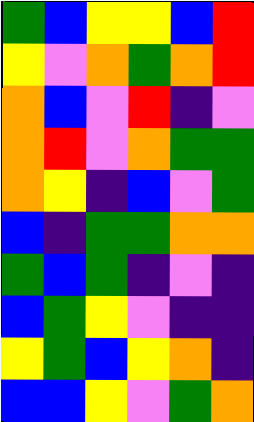[["green", "blue", "yellow", "yellow", "blue", "red"], ["yellow", "violet", "orange", "green", "orange", "red"], ["orange", "blue", "violet", "red", "indigo", "violet"], ["orange", "red", "violet", "orange", "green", "green"], ["orange", "yellow", "indigo", "blue", "violet", "green"], ["blue", "indigo", "green", "green", "orange", "orange"], ["green", "blue", "green", "indigo", "violet", "indigo"], ["blue", "green", "yellow", "violet", "indigo", "indigo"], ["yellow", "green", "blue", "yellow", "orange", "indigo"], ["blue", "blue", "yellow", "violet", "green", "orange"]]